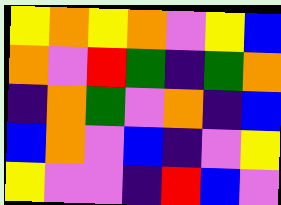[["yellow", "orange", "yellow", "orange", "violet", "yellow", "blue"], ["orange", "violet", "red", "green", "indigo", "green", "orange"], ["indigo", "orange", "green", "violet", "orange", "indigo", "blue"], ["blue", "orange", "violet", "blue", "indigo", "violet", "yellow"], ["yellow", "violet", "violet", "indigo", "red", "blue", "violet"]]